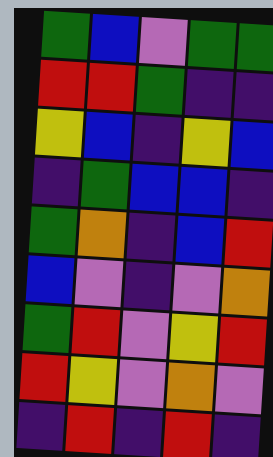[["green", "blue", "violet", "green", "green"], ["red", "red", "green", "indigo", "indigo"], ["yellow", "blue", "indigo", "yellow", "blue"], ["indigo", "green", "blue", "blue", "indigo"], ["green", "orange", "indigo", "blue", "red"], ["blue", "violet", "indigo", "violet", "orange"], ["green", "red", "violet", "yellow", "red"], ["red", "yellow", "violet", "orange", "violet"], ["indigo", "red", "indigo", "red", "indigo"]]